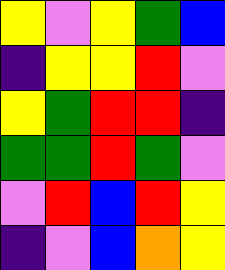[["yellow", "violet", "yellow", "green", "blue"], ["indigo", "yellow", "yellow", "red", "violet"], ["yellow", "green", "red", "red", "indigo"], ["green", "green", "red", "green", "violet"], ["violet", "red", "blue", "red", "yellow"], ["indigo", "violet", "blue", "orange", "yellow"]]